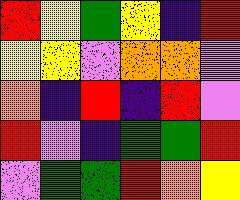[["red", "yellow", "green", "yellow", "indigo", "red"], ["yellow", "yellow", "violet", "orange", "orange", "violet"], ["orange", "indigo", "red", "indigo", "red", "violet"], ["red", "violet", "indigo", "green", "green", "red"], ["violet", "green", "green", "red", "orange", "yellow"]]